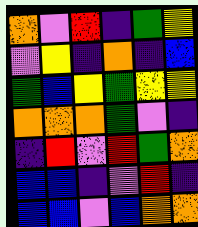[["orange", "violet", "red", "indigo", "green", "yellow"], ["violet", "yellow", "indigo", "orange", "indigo", "blue"], ["green", "blue", "yellow", "green", "yellow", "yellow"], ["orange", "orange", "orange", "green", "violet", "indigo"], ["indigo", "red", "violet", "red", "green", "orange"], ["blue", "blue", "indigo", "violet", "red", "indigo"], ["blue", "blue", "violet", "blue", "orange", "orange"]]